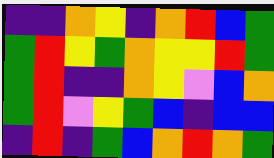[["indigo", "indigo", "orange", "yellow", "indigo", "orange", "red", "blue", "green"], ["green", "red", "yellow", "green", "orange", "yellow", "yellow", "red", "green"], ["green", "red", "indigo", "indigo", "orange", "yellow", "violet", "blue", "orange"], ["green", "red", "violet", "yellow", "green", "blue", "indigo", "blue", "blue"], ["indigo", "red", "indigo", "green", "blue", "orange", "red", "orange", "green"]]